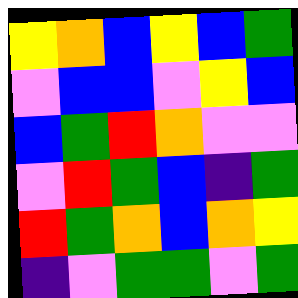[["yellow", "orange", "blue", "yellow", "blue", "green"], ["violet", "blue", "blue", "violet", "yellow", "blue"], ["blue", "green", "red", "orange", "violet", "violet"], ["violet", "red", "green", "blue", "indigo", "green"], ["red", "green", "orange", "blue", "orange", "yellow"], ["indigo", "violet", "green", "green", "violet", "green"]]